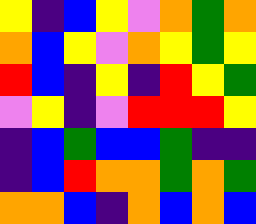[["yellow", "indigo", "blue", "yellow", "violet", "orange", "green", "orange"], ["orange", "blue", "yellow", "violet", "orange", "yellow", "green", "yellow"], ["red", "blue", "indigo", "yellow", "indigo", "red", "yellow", "green"], ["violet", "yellow", "indigo", "violet", "red", "red", "red", "yellow"], ["indigo", "blue", "green", "blue", "blue", "green", "indigo", "indigo"], ["indigo", "blue", "red", "orange", "orange", "green", "orange", "green"], ["orange", "orange", "blue", "indigo", "orange", "blue", "orange", "blue"]]